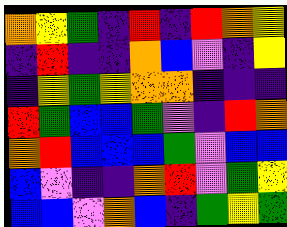[["orange", "yellow", "green", "indigo", "red", "indigo", "red", "orange", "yellow"], ["indigo", "red", "indigo", "indigo", "orange", "blue", "violet", "indigo", "yellow"], ["indigo", "yellow", "green", "yellow", "orange", "orange", "indigo", "indigo", "indigo"], ["red", "green", "blue", "blue", "green", "violet", "indigo", "red", "orange"], ["orange", "red", "blue", "blue", "blue", "green", "violet", "blue", "blue"], ["blue", "violet", "indigo", "indigo", "orange", "red", "violet", "green", "yellow"], ["blue", "blue", "violet", "orange", "blue", "indigo", "green", "yellow", "green"]]